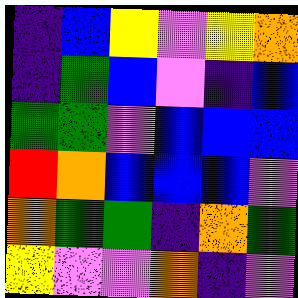[["indigo", "blue", "yellow", "violet", "yellow", "orange"], ["indigo", "green", "blue", "violet", "indigo", "blue"], ["green", "green", "violet", "blue", "blue", "blue"], ["red", "orange", "blue", "blue", "blue", "violet"], ["orange", "green", "green", "indigo", "orange", "green"], ["yellow", "violet", "violet", "orange", "indigo", "violet"]]